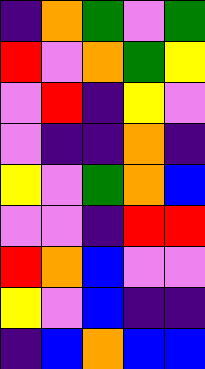[["indigo", "orange", "green", "violet", "green"], ["red", "violet", "orange", "green", "yellow"], ["violet", "red", "indigo", "yellow", "violet"], ["violet", "indigo", "indigo", "orange", "indigo"], ["yellow", "violet", "green", "orange", "blue"], ["violet", "violet", "indigo", "red", "red"], ["red", "orange", "blue", "violet", "violet"], ["yellow", "violet", "blue", "indigo", "indigo"], ["indigo", "blue", "orange", "blue", "blue"]]